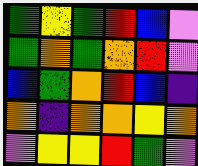[["green", "yellow", "green", "red", "blue", "violet"], ["green", "orange", "green", "orange", "red", "violet"], ["blue", "green", "orange", "red", "blue", "indigo"], ["orange", "indigo", "orange", "orange", "yellow", "orange"], ["violet", "yellow", "yellow", "red", "green", "violet"]]